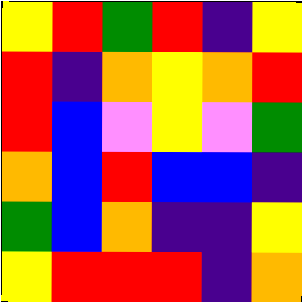[["yellow", "red", "green", "red", "indigo", "yellow"], ["red", "indigo", "orange", "yellow", "orange", "red"], ["red", "blue", "violet", "yellow", "violet", "green"], ["orange", "blue", "red", "blue", "blue", "indigo"], ["green", "blue", "orange", "indigo", "indigo", "yellow"], ["yellow", "red", "red", "red", "indigo", "orange"]]